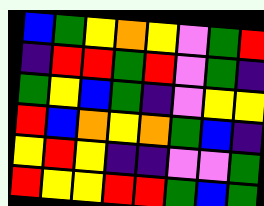[["blue", "green", "yellow", "orange", "yellow", "violet", "green", "red"], ["indigo", "red", "red", "green", "red", "violet", "green", "indigo"], ["green", "yellow", "blue", "green", "indigo", "violet", "yellow", "yellow"], ["red", "blue", "orange", "yellow", "orange", "green", "blue", "indigo"], ["yellow", "red", "yellow", "indigo", "indigo", "violet", "violet", "green"], ["red", "yellow", "yellow", "red", "red", "green", "blue", "green"]]